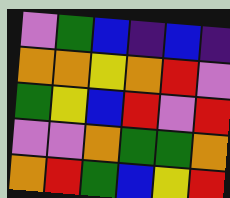[["violet", "green", "blue", "indigo", "blue", "indigo"], ["orange", "orange", "yellow", "orange", "red", "violet"], ["green", "yellow", "blue", "red", "violet", "red"], ["violet", "violet", "orange", "green", "green", "orange"], ["orange", "red", "green", "blue", "yellow", "red"]]